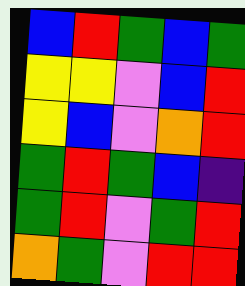[["blue", "red", "green", "blue", "green"], ["yellow", "yellow", "violet", "blue", "red"], ["yellow", "blue", "violet", "orange", "red"], ["green", "red", "green", "blue", "indigo"], ["green", "red", "violet", "green", "red"], ["orange", "green", "violet", "red", "red"]]